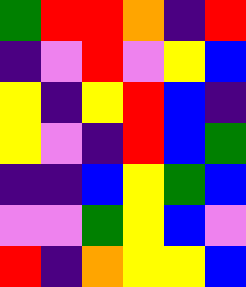[["green", "red", "red", "orange", "indigo", "red"], ["indigo", "violet", "red", "violet", "yellow", "blue"], ["yellow", "indigo", "yellow", "red", "blue", "indigo"], ["yellow", "violet", "indigo", "red", "blue", "green"], ["indigo", "indigo", "blue", "yellow", "green", "blue"], ["violet", "violet", "green", "yellow", "blue", "violet"], ["red", "indigo", "orange", "yellow", "yellow", "blue"]]